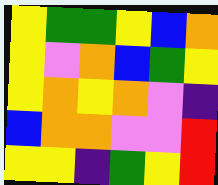[["yellow", "green", "green", "yellow", "blue", "orange"], ["yellow", "violet", "orange", "blue", "green", "yellow"], ["yellow", "orange", "yellow", "orange", "violet", "indigo"], ["blue", "orange", "orange", "violet", "violet", "red"], ["yellow", "yellow", "indigo", "green", "yellow", "red"]]